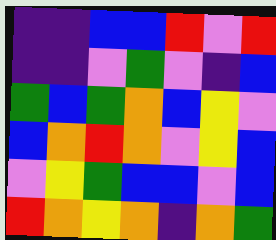[["indigo", "indigo", "blue", "blue", "red", "violet", "red"], ["indigo", "indigo", "violet", "green", "violet", "indigo", "blue"], ["green", "blue", "green", "orange", "blue", "yellow", "violet"], ["blue", "orange", "red", "orange", "violet", "yellow", "blue"], ["violet", "yellow", "green", "blue", "blue", "violet", "blue"], ["red", "orange", "yellow", "orange", "indigo", "orange", "green"]]